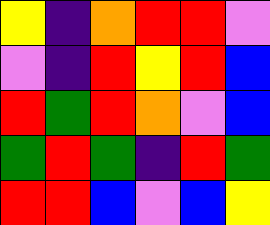[["yellow", "indigo", "orange", "red", "red", "violet"], ["violet", "indigo", "red", "yellow", "red", "blue"], ["red", "green", "red", "orange", "violet", "blue"], ["green", "red", "green", "indigo", "red", "green"], ["red", "red", "blue", "violet", "blue", "yellow"]]